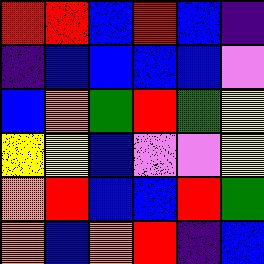[["red", "red", "blue", "red", "blue", "indigo"], ["indigo", "blue", "blue", "blue", "blue", "violet"], ["blue", "orange", "green", "red", "green", "yellow"], ["yellow", "yellow", "blue", "violet", "violet", "yellow"], ["orange", "red", "blue", "blue", "red", "green"], ["orange", "blue", "orange", "red", "indigo", "blue"]]